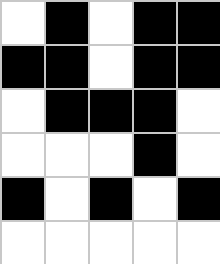[["white", "black", "white", "black", "black"], ["black", "black", "white", "black", "black"], ["white", "black", "black", "black", "white"], ["white", "white", "white", "black", "white"], ["black", "white", "black", "white", "black"], ["white", "white", "white", "white", "white"]]